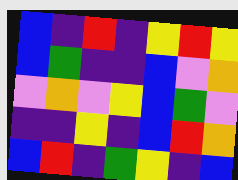[["blue", "indigo", "red", "indigo", "yellow", "red", "yellow"], ["blue", "green", "indigo", "indigo", "blue", "violet", "orange"], ["violet", "orange", "violet", "yellow", "blue", "green", "violet"], ["indigo", "indigo", "yellow", "indigo", "blue", "red", "orange"], ["blue", "red", "indigo", "green", "yellow", "indigo", "blue"]]